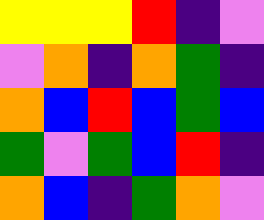[["yellow", "yellow", "yellow", "red", "indigo", "violet"], ["violet", "orange", "indigo", "orange", "green", "indigo"], ["orange", "blue", "red", "blue", "green", "blue"], ["green", "violet", "green", "blue", "red", "indigo"], ["orange", "blue", "indigo", "green", "orange", "violet"]]